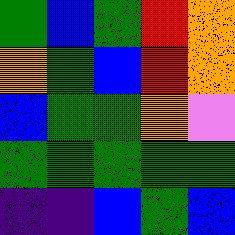[["green", "blue", "green", "red", "orange"], ["orange", "green", "blue", "red", "orange"], ["blue", "green", "green", "orange", "violet"], ["green", "green", "green", "green", "green"], ["indigo", "indigo", "blue", "green", "blue"]]